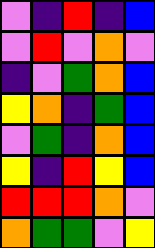[["violet", "indigo", "red", "indigo", "blue"], ["violet", "red", "violet", "orange", "violet"], ["indigo", "violet", "green", "orange", "blue"], ["yellow", "orange", "indigo", "green", "blue"], ["violet", "green", "indigo", "orange", "blue"], ["yellow", "indigo", "red", "yellow", "blue"], ["red", "red", "red", "orange", "violet"], ["orange", "green", "green", "violet", "yellow"]]